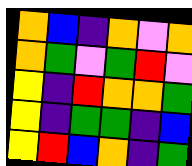[["orange", "blue", "indigo", "orange", "violet", "orange"], ["orange", "green", "violet", "green", "red", "violet"], ["yellow", "indigo", "red", "orange", "orange", "green"], ["yellow", "indigo", "green", "green", "indigo", "blue"], ["yellow", "red", "blue", "orange", "indigo", "green"]]